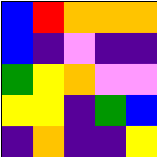[["blue", "red", "orange", "orange", "orange"], ["blue", "indigo", "violet", "indigo", "indigo"], ["green", "yellow", "orange", "violet", "violet"], ["yellow", "yellow", "indigo", "green", "blue"], ["indigo", "orange", "indigo", "indigo", "yellow"]]